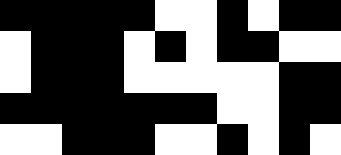[["black", "black", "black", "black", "black", "white", "white", "black", "white", "black", "black"], ["white", "black", "black", "black", "white", "black", "white", "black", "black", "white", "white"], ["white", "black", "black", "black", "white", "white", "white", "white", "white", "black", "black"], ["black", "black", "black", "black", "black", "black", "black", "white", "white", "black", "black"], ["white", "white", "black", "black", "black", "white", "white", "black", "white", "black", "white"]]